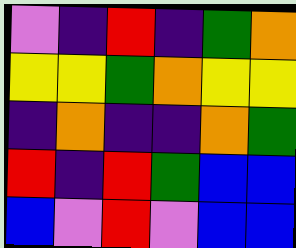[["violet", "indigo", "red", "indigo", "green", "orange"], ["yellow", "yellow", "green", "orange", "yellow", "yellow"], ["indigo", "orange", "indigo", "indigo", "orange", "green"], ["red", "indigo", "red", "green", "blue", "blue"], ["blue", "violet", "red", "violet", "blue", "blue"]]